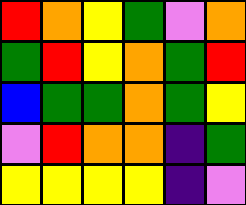[["red", "orange", "yellow", "green", "violet", "orange"], ["green", "red", "yellow", "orange", "green", "red"], ["blue", "green", "green", "orange", "green", "yellow"], ["violet", "red", "orange", "orange", "indigo", "green"], ["yellow", "yellow", "yellow", "yellow", "indigo", "violet"]]